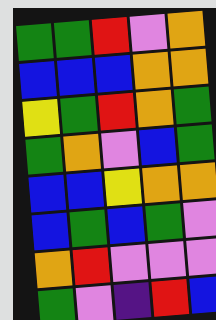[["green", "green", "red", "violet", "orange"], ["blue", "blue", "blue", "orange", "orange"], ["yellow", "green", "red", "orange", "green"], ["green", "orange", "violet", "blue", "green"], ["blue", "blue", "yellow", "orange", "orange"], ["blue", "green", "blue", "green", "violet"], ["orange", "red", "violet", "violet", "violet"], ["green", "violet", "indigo", "red", "blue"]]